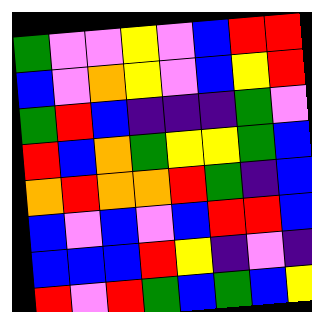[["green", "violet", "violet", "yellow", "violet", "blue", "red", "red"], ["blue", "violet", "orange", "yellow", "violet", "blue", "yellow", "red"], ["green", "red", "blue", "indigo", "indigo", "indigo", "green", "violet"], ["red", "blue", "orange", "green", "yellow", "yellow", "green", "blue"], ["orange", "red", "orange", "orange", "red", "green", "indigo", "blue"], ["blue", "violet", "blue", "violet", "blue", "red", "red", "blue"], ["blue", "blue", "blue", "red", "yellow", "indigo", "violet", "indigo"], ["red", "violet", "red", "green", "blue", "green", "blue", "yellow"]]